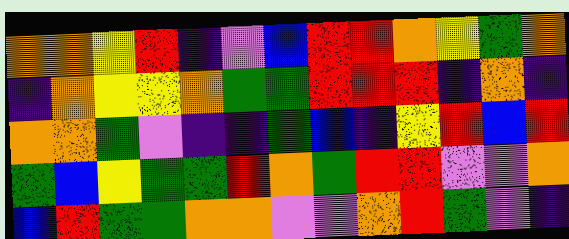[["orange", "orange", "yellow", "red", "indigo", "violet", "blue", "red", "red", "orange", "yellow", "green", "orange"], ["indigo", "orange", "yellow", "yellow", "orange", "green", "green", "red", "red", "red", "indigo", "orange", "indigo"], ["orange", "orange", "green", "violet", "indigo", "indigo", "green", "blue", "indigo", "yellow", "red", "blue", "red"], ["green", "blue", "yellow", "green", "green", "red", "orange", "green", "red", "red", "violet", "violet", "orange"], ["blue", "red", "green", "green", "orange", "orange", "violet", "violet", "orange", "red", "green", "violet", "indigo"]]